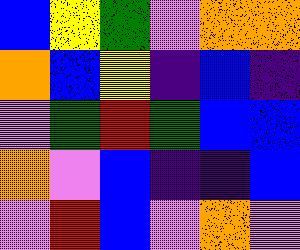[["blue", "yellow", "green", "violet", "orange", "orange"], ["orange", "blue", "yellow", "indigo", "blue", "indigo"], ["violet", "green", "red", "green", "blue", "blue"], ["orange", "violet", "blue", "indigo", "indigo", "blue"], ["violet", "red", "blue", "violet", "orange", "violet"]]